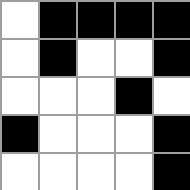[["white", "black", "black", "black", "black"], ["white", "black", "white", "white", "black"], ["white", "white", "white", "black", "white"], ["black", "white", "white", "white", "black"], ["white", "white", "white", "white", "black"]]